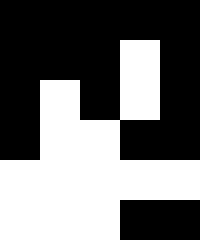[["black", "black", "black", "black", "black"], ["black", "black", "black", "white", "black"], ["black", "white", "black", "white", "black"], ["black", "white", "white", "black", "black"], ["white", "white", "white", "white", "white"], ["white", "white", "white", "black", "black"]]